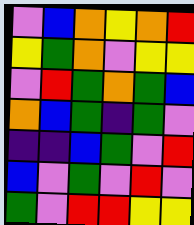[["violet", "blue", "orange", "yellow", "orange", "red"], ["yellow", "green", "orange", "violet", "yellow", "yellow"], ["violet", "red", "green", "orange", "green", "blue"], ["orange", "blue", "green", "indigo", "green", "violet"], ["indigo", "indigo", "blue", "green", "violet", "red"], ["blue", "violet", "green", "violet", "red", "violet"], ["green", "violet", "red", "red", "yellow", "yellow"]]